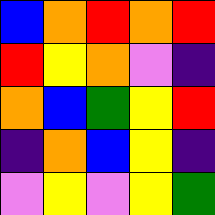[["blue", "orange", "red", "orange", "red"], ["red", "yellow", "orange", "violet", "indigo"], ["orange", "blue", "green", "yellow", "red"], ["indigo", "orange", "blue", "yellow", "indigo"], ["violet", "yellow", "violet", "yellow", "green"]]